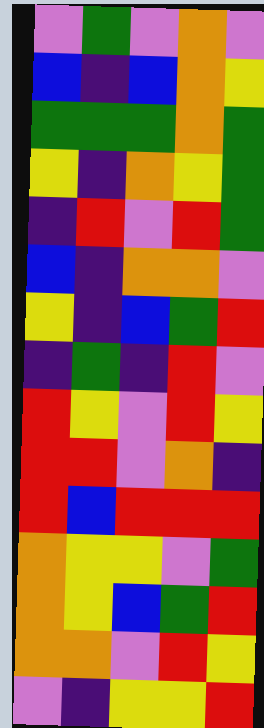[["violet", "green", "violet", "orange", "violet"], ["blue", "indigo", "blue", "orange", "yellow"], ["green", "green", "green", "orange", "green"], ["yellow", "indigo", "orange", "yellow", "green"], ["indigo", "red", "violet", "red", "green"], ["blue", "indigo", "orange", "orange", "violet"], ["yellow", "indigo", "blue", "green", "red"], ["indigo", "green", "indigo", "red", "violet"], ["red", "yellow", "violet", "red", "yellow"], ["red", "red", "violet", "orange", "indigo"], ["red", "blue", "red", "red", "red"], ["orange", "yellow", "yellow", "violet", "green"], ["orange", "yellow", "blue", "green", "red"], ["orange", "orange", "violet", "red", "yellow"], ["violet", "indigo", "yellow", "yellow", "red"]]